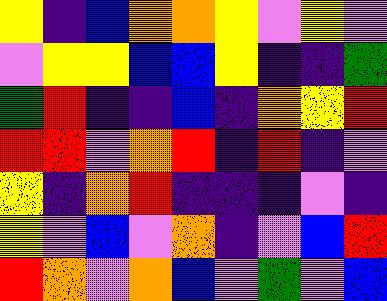[["yellow", "indigo", "blue", "orange", "orange", "yellow", "violet", "yellow", "violet"], ["violet", "yellow", "yellow", "blue", "blue", "yellow", "indigo", "indigo", "green"], ["green", "red", "indigo", "indigo", "blue", "indigo", "orange", "yellow", "red"], ["red", "red", "violet", "orange", "red", "indigo", "red", "indigo", "violet"], ["yellow", "indigo", "orange", "red", "indigo", "indigo", "indigo", "violet", "indigo"], ["yellow", "violet", "blue", "violet", "orange", "indigo", "violet", "blue", "red"], ["red", "orange", "violet", "orange", "blue", "violet", "green", "violet", "blue"]]